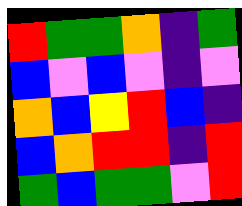[["red", "green", "green", "orange", "indigo", "green"], ["blue", "violet", "blue", "violet", "indigo", "violet"], ["orange", "blue", "yellow", "red", "blue", "indigo"], ["blue", "orange", "red", "red", "indigo", "red"], ["green", "blue", "green", "green", "violet", "red"]]